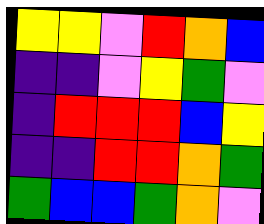[["yellow", "yellow", "violet", "red", "orange", "blue"], ["indigo", "indigo", "violet", "yellow", "green", "violet"], ["indigo", "red", "red", "red", "blue", "yellow"], ["indigo", "indigo", "red", "red", "orange", "green"], ["green", "blue", "blue", "green", "orange", "violet"]]